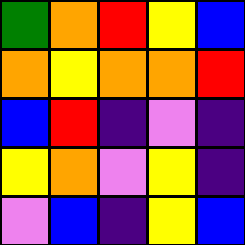[["green", "orange", "red", "yellow", "blue"], ["orange", "yellow", "orange", "orange", "red"], ["blue", "red", "indigo", "violet", "indigo"], ["yellow", "orange", "violet", "yellow", "indigo"], ["violet", "blue", "indigo", "yellow", "blue"]]